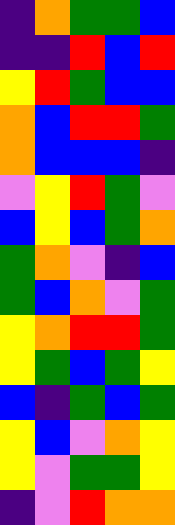[["indigo", "orange", "green", "green", "blue"], ["indigo", "indigo", "red", "blue", "red"], ["yellow", "red", "green", "blue", "blue"], ["orange", "blue", "red", "red", "green"], ["orange", "blue", "blue", "blue", "indigo"], ["violet", "yellow", "red", "green", "violet"], ["blue", "yellow", "blue", "green", "orange"], ["green", "orange", "violet", "indigo", "blue"], ["green", "blue", "orange", "violet", "green"], ["yellow", "orange", "red", "red", "green"], ["yellow", "green", "blue", "green", "yellow"], ["blue", "indigo", "green", "blue", "green"], ["yellow", "blue", "violet", "orange", "yellow"], ["yellow", "violet", "green", "green", "yellow"], ["indigo", "violet", "red", "orange", "orange"]]